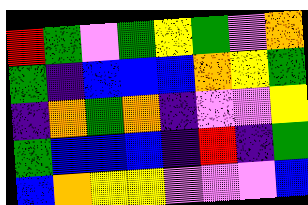[["red", "green", "violet", "green", "yellow", "green", "violet", "orange"], ["green", "indigo", "blue", "blue", "blue", "orange", "yellow", "green"], ["indigo", "orange", "green", "orange", "indigo", "violet", "violet", "yellow"], ["green", "blue", "blue", "blue", "indigo", "red", "indigo", "green"], ["blue", "orange", "yellow", "yellow", "violet", "violet", "violet", "blue"]]